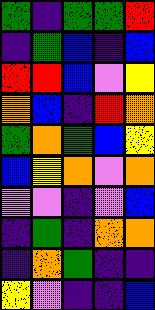[["green", "indigo", "green", "green", "red"], ["indigo", "green", "blue", "indigo", "blue"], ["red", "red", "blue", "violet", "yellow"], ["orange", "blue", "indigo", "red", "orange"], ["green", "orange", "green", "blue", "yellow"], ["blue", "yellow", "orange", "violet", "orange"], ["violet", "violet", "indigo", "violet", "blue"], ["indigo", "green", "indigo", "orange", "orange"], ["indigo", "orange", "green", "indigo", "indigo"], ["yellow", "violet", "indigo", "indigo", "blue"]]